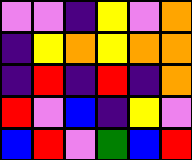[["violet", "violet", "indigo", "yellow", "violet", "orange"], ["indigo", "yellow", "orange", "yellow", "orange", "orange"], ["indigo", "red", "indigo", "red", "indigo", "orange"], ["red", "violet", "blue", "indigo", "yellow", "violet"], ["blue", "red", "violet", "green", "blue", "red"]]